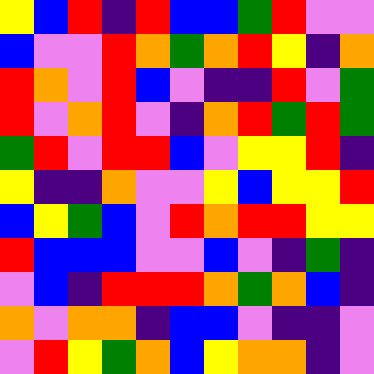[["yellow", "blue", "red", "indigo", "red", "blue", "blue", "green", "red", "violet", "violet"], ["blue", "violet", "violet", "red", "orange", "green", "orange", "red", "yellow", "indigo", "orange"], ["red", "orange", "violet", "red", "blue", "violet", "indigo", "indigo", "red", "violet", "green"], ["red", "violet", "orange", "red", "violet", "indigo", "orange", "red", "green", "red", "green"], ["green", "red", "violet", "red", "red", "blue", "violet", "yellow", "yellow", "red", "indigo"], ["yellow", "indigo", "indigo", "orange", "violet", "violet", "yellow", "blue", "yellow", "yellow", "red"], ["blue", "yellow", "green", "blue", "violet", "red", "orange", "red", "red", "yellow", "yellow"], ["red", "blue", "blue", "blue", "violet", "violet", "blue", "violet", "indigo", "green", "indigo"], ["violet", "blue", "indigo", "red", "red", "red", "orange", "green", "orange", "blue", "indigo"], ["orange", "violet", "orange", "orange", "indigo", "blue", "blue", "violet", "indigo", "indigo", "violet"], ["violet", "red", "yellow", "green", "orange", "blue", "yellow", "orange", "orange", "indigo", "violet"]]